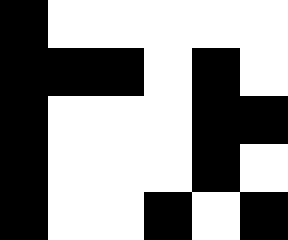[["black", "white", "white", "white", "white", "white"], ["black", "black", "black", "white", "black", "white"], ["black", "white", "white", "white", "black", "black"], ["black", "white", "white", "white", "black", "white"], ["black", "white", "white", "black", "white", "black"]]